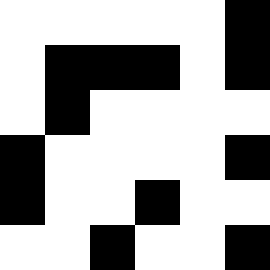[["white", "white", "white", "white", "white", "black"], ["white", "black", "black", "black", "white", "black"], ["white", "black", "white", "white", "white", "white"], ["black", "white", "white", "white", "white", "black"], ["black", "white", "white", "black", "white", "white"], ["white", "white", "black", "white", "white", "black"]]